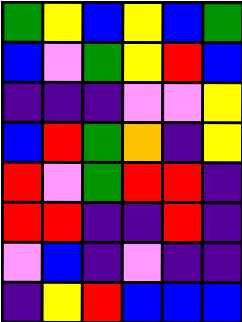[["green", "yellow", "blue", "yellow", "blue", "green"], ["blue", "violet", "green", "yellow", "red", "blue"], ["indigo", "indigo", "indigo", "violet", "violet", "yellow"], ["blue", "red", "green", "orange", "indigo", "yellow"], ["red", "violet", "green", "red", "red", "indigo"], ["red", "red", "indigo", "indigo", "red", "indigo"], ["violet", "blue", "indigo", "violet", "indigo", "indigo"], ["indigo", "yellow", "red", "blue", "blue", "blue"]]